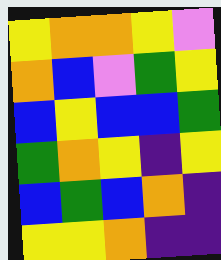[["yellow", "orange", "orange", "yellow", "violet"], ["orange", "blue", "violet", "green", "yellow"], ["blue", "yellow", "blue", "blue", "green"], ["green", "orange", "yellow", "indigo", "yellow"], ["blue", "green", "blue", "orange", "indigo"], ["yellow", "yellow", "orange", "indigo", "indigo"]]